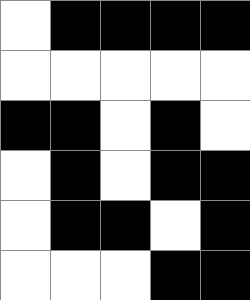[["white", "black", "black", "black", "black"], ["white", "white", "white", "white", "white"], ["black", "black", "white", "black", "white"], ["white", "black", "white", "black", "black"], ["white", "black", "black", "white", "black"], ["white", "white", "white", "black", "black"]]